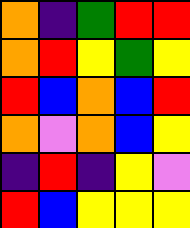[["orange", "indigo", "green", "red", "red"], ["orange", "red", "yellow", "green", "yellow"], ["red", "blue", "orange", "blue", "red"], ["orange", "violet", "orange", "blue", "yellow"], ["indigo", "red", "indigo", "yellow", "violet"], ["red", "blue", "yellow", "yellow", "yellow"]]